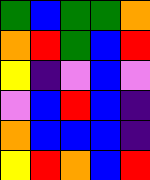[["green", "blue", "green", "green", "orange"], ["orange", "red", "green", "blue", "red"], ["yellow", "indigo", "violet", "blue", "violet"], ["violet", "blue", "red", "blue", "indigo"], ["orange", "blue", "blue", "blue", "indigo"], ["yellow", "red", "orange", "blue", "red"]]